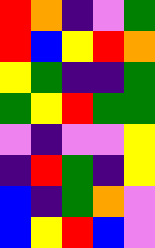[["red", "orange", "indigo", "violet", "green"], ["red", "blue", "yellow", "red", "orange"], ["yellow", "green", "indigo", "indigo", "green"], ["green", "yellow", "red", "green", "green"], ["violet", "indigo", "violet", "violet", "yellow"], ["indigo", "red", "green", "indigo", "yellow"], ["blue", "indigo", "green", "orange", "violet"], ["blue", "yellow", "red", "blue", "violet"]]